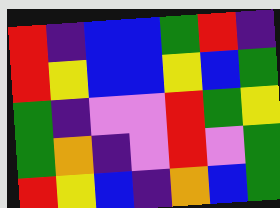[["red", "indigo", "blue", "blue", "green", "red", "indigo"], ["red", "yellow", "blue", "blue", "yellow", "blue", "green"], ["green", "indigo", "violet", "violet", "red", "green", "yellow"], ["green", "orange", "indigo", "violet", "red", "violet", "green"], ["red", "yellow", "blue", "indigo", "orange", "blue", "green"]]